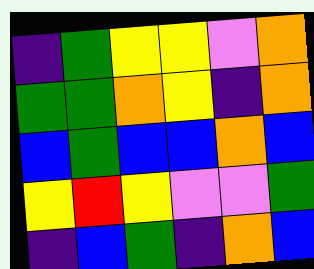[["indigo", "green", "yellow", "yellow", "violet", "orange"], ["green", "green", "orange", "yellow", "indigo", "orange"], ["blue", "green", "blue", "blue", "orange", "blue"], ["yellow", "red", "yellow", "violet", "violet", "green"], ["indigo", "blue", "green", "indigo", "orange", "blue"]]